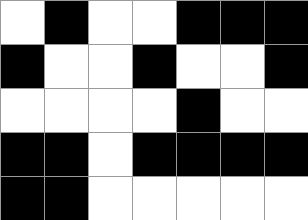[["white", "black", "white", "white", "black", "black", "black"], ["black", "white", "white", "black", "white", "white", "black"], ["white", "white", "white", "white", "black", "white", "white"], ["black", "black", "white", "black", "black", "black", "black"], ["black", "black", "white", "white", "white", "white", "white"]]